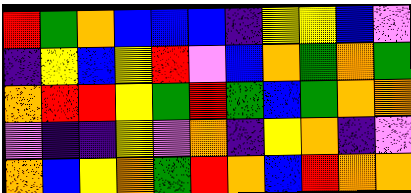[["red", "green", "orange", "blue", "blue", "blue", "indigo", "yellow", "yellow", "blue", "violet"], ["indigo", "yellow", "blue", "yellow", "red", "violet", "blue", "orange", "green", "orange", "green"], ["orange", "red", "red", "yellow", "green", "red", "green", "blue", "green", "orange", "orange"], ["violet", "indigo", "indigo", "yellow", "violet", "orange", "indigo", "yellow", "orange", "indigo", "violet"], ["orange", "blue", "yellow", "orange", "green", "red", "orange", "blue", "red", "orange", "orange"]]